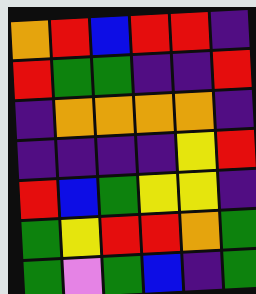[["orange", "red", "blue", "red", "red", "indigo"], ["red", "green", "green", "indigo", "indigo", "red"], ["indigo", "orange", "orange", "orange", "orange", "indigo"], ["indigo", "indigo", "indigo", "indigo", "yellow", "red"], ["red", "blue", "green", "yellow", "yellow", "indigo"], ["green", "yellow", "red", "red", "orange", "green"], ["green", "violet", "green", "blue", "indigo", "green"]]